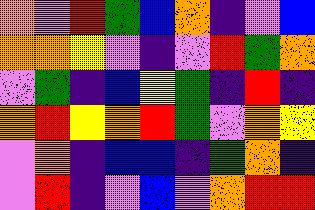[["orange", "violet", "red", "green", "blue", "orange", "indigo", "violet", "blue"], ["orange", "orange", "yellow", "violet", "indigo", "violet", "red", "green", "orange"], ["violet", "green", "indigo", "blue", "yellow", "green", "indigo", "red", "indigo"], ["orange", "red", "yellow", "orange", "red", "green", "violet", "orange", "yellow"], ["violet", "orange", "indigo", "blue", "blue", "indigo", "green", "orange", "indigo"], ["violet", "red", "indigo", "violet", "blue", "violet", "orange", "red", "red"]]